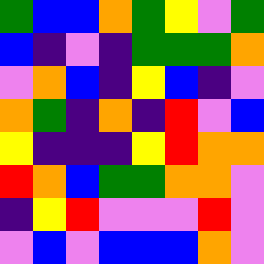[["green", "blue", "blue", "orange", "green", "yellow", "violet", "green"], ["blue", "indigo", "violet", "indigo", "green", "green", "green", "orange"], ["violet", "orange", "blue", "indigo", "yellow", "blue", "indigo", "violet"], ["orange", "green", "indigo", "orange", "indigo", "red", "violet", "blue"], ["yellow", "indigo", "indigo", "indigo", "yellow", "red", "orange", "orange"], ["red", "orange", "blue", "green", "green", "orange", "orange", "violet"], ["indigo", "yellow", "red", "violet", "violet", "violet", "red", "violet"], ["violet", "blue", "violet", "blue", "blue", "blue", "orange", "violet"]]